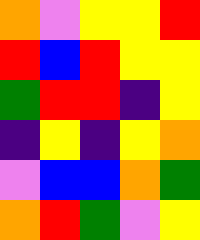[["orange", "violet", "yellow", "yellow", "red"], ["red", "blue", "red", "yellow", "yellow"], ["green", "red", "red", "indigo", "yellow"], ["indigo", "yellow", "indigo", "yellow", "orange"], ["violet", "blue", "blue", "orange", "green"], ["orange", "red", "green", "violet", "yellow"]]